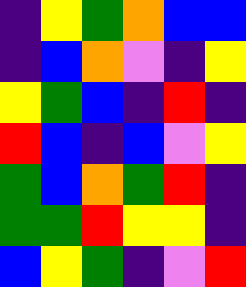[["indigo", "yellow", "green", "orange", "blue", "blue"], ["indigo", "blue", "orange", "violet", "indigo", "yellow"], ["yellow", "green", "blue", "indigo", "red", "indigo"], ["red", "blue", "indigo", "blue", "violet", "yellow"], ["green", "blue", "orange", "green", "red", "indigo"], ["green", "green", "red", "yellow", "yellow", "indigo"], ["blue", "yellow", "green", "indigo", "violet", "red"]]